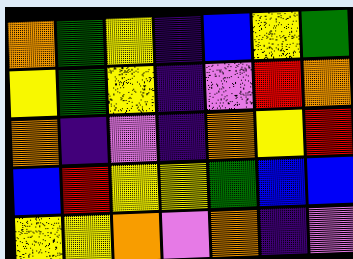[["orange", "green", "yellow", "indigo", "blue", "yellow", "green"], ["yellow", "green", "yellow", "indigo", "violet", "red", "orange"], ["orange", "indigo", "violet", "indigo", "orange", "yellow", "red"], ["blue", "red", "yellow", "yellow", "green", "blue", "blue"], ["yellow", "yellow", "orange", "violet", "orange", "indigo", "violet"]]